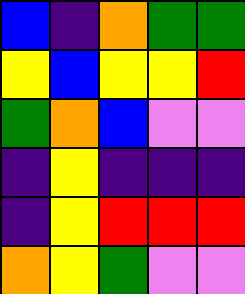[["blue", "indigo", "orange", "green", "green"], ["yellow", "blue", "yellow", "yellow", "red"], ["green", "orange", "blue", "violet", "violet"], ["indigo", "yellow", "indigo", "indigo", "indigo"], ["indigo", "yellow", "red", "red", "red"], ["orange", "yellow", "green", "violet", "violet"]]